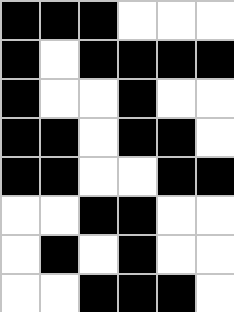[["black", "black", "black", "white", "white", "white"], ["black", "white", "black", "black", "black", "black"], ["black", "white", "white", "black", "white", "white"], ["black", "black", "white", "black", "black", "white"], ["black", "black", "white", "white", "black", "black"], ["white", "white", "black", "black", "white", "white"], ["white", "black", "white", "black", "white", "white"], ["white", "white", "black", "black", "black", "white"]]